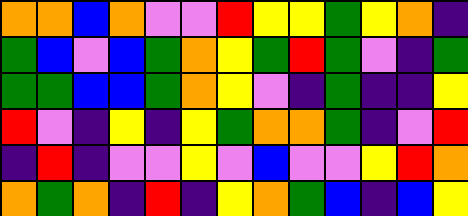[["orange", "orange", "blue", "orange", "violet", "violet", "red", "yellow", "yellow", "green", "yellow", "orange", "indigo"], ["green", "blue", "violet", "blue", "green", "orange", "yellow", "green", "red", "green", "violet", "indigo", "green"], ["green", "green", "blue", "blue", "green", "orange", "yellow", "violet", "indigo", "green", "indigo", "indigo", "yellow"], ["red", "violet", "indigo", "yellow", "indigo", "yellow", "green", "orange", "orange", "green", "indigo", "violet", "red"], ["indigo", "red", "indigo", "violet", "violet", "yellow", "violet", "blue", "violet", "violet", "yellow", "red", "orange"], ["orange", "green", "orange", "indigo", "red", "indigo", "yellow", "orange", "green", "blue", "indigo", "blue", "yellow"]]